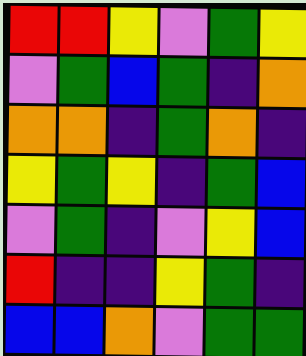[["red", "red", "yellow", "violet", "green", "yellow"], ["violet", "green", "blue", "green", "indigo", "orange"], ["orange", "orange", "indigo", "green", "orange", "indigo"], ["yellow", "green", "yellow", "indigo", "green", "blue"], ["violet", "green", "indigo", "violet", "yellow", "blue"], ["red", "indigo", "indigo", "yellow", "green", "indigo"], ["blue", "blue", "orange", "violet", "green", "green"]]